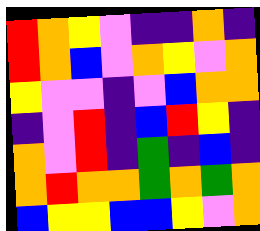[["red", "orange", "yellow", "violet", "indigo", "indigo", "orange", "indigo"], ["red", "orange", "blue", "violet", "orange", "yellow", "violet", "orange"], ["yellow", "violet", "violet", "indigo", "violet", "blue", "orange", "orange"], ["indigo", "violet", "red", "indigo", "blue", "red", "yellow", "indigo"], ["orange", "violet", "red", "indigo", "green", "indigo", "blue", "indigo"], ["orange", "red", "orange", "orange", "green", "orange", "green", "orange"], ["blue", "yellow", "yellow", "blue", "blue", "yellow", "violet", "orange"]]